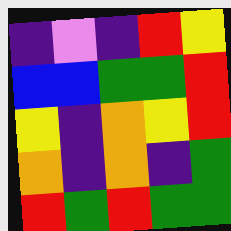[["indigo", "violet", "indigo", "red", "yellow"], ["blue", "blue", "green", "green", "red"], ["yellow", "indigo", "orange", "yellow", "red"], ["orange", "indigo", "orange", "indigo", "green"], ["red", "green", "red", "green", "green"]]